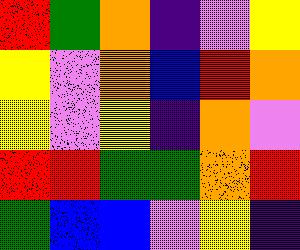[["red", "green", "orange", "indigo", "violet", "yellow"], ["yellow", "violet", "orange", "blue", "red", "orange"], ["yellow", "violet", "yellow", "indigo", "orange", "violet"], ["red", "red", "green", "green", "orange", "red"], ["green", "blue", "blue", "violet", "yellow", "indigo"]]